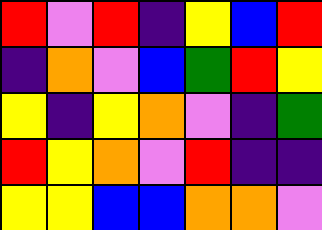[["red", "violet", "red", "indigo", "yellow", "blue", "red"], ["indigo", "orange", "violet", "blue", "green", "red", "yellow"], ["yellow", "indigo", "yellow", "orange", "violet", "indigo", "green"], ["red", "yellow", "orange", "violet", "red", "indigo", "indigo"], ["yellow", "yellow", "blue", "blue", "orange", "orange", "violet"]]